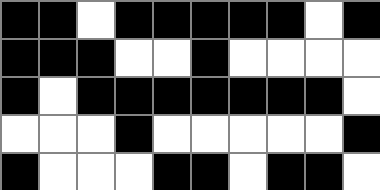[["black", "black", "white", "black", "black", "black", "black", "black", "white", "black"], ["black", "black", "black", "white", "white", "black", "white", "white", "white", "white"], ["black", "white", "black", "black", "black", "black", "black", "black", "black", "white"], ["white", "white", "white", "black", "white", "white", "white", "white", "white", "black"], ["black", "white", "white", "white", "black", "black", "white", "black", "black", "white"]]